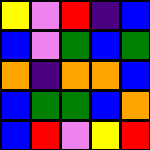[["yellow", "violet", "red", "indigo", "blue"], ["blue", "violet", "green", "blue", "green"], ["orange", "indigo", "orange", "orange", "blue"], ["blue", "green", "green", "blue", "orange"], ["blue", "red", "violet", "yellow", "red"]]